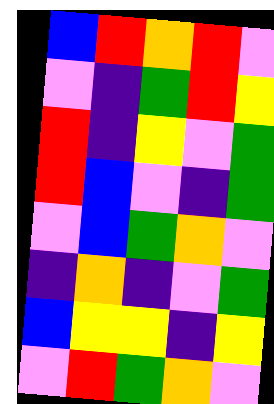[["blue", "red", "orange", "red", "violet"], ["violet", "indigo", "green", "red", "yellow"], ["red", "indigo", "yellow", "violet", "green"], ["red", "blue", "violet", "indigo", "green"], ["violet", "blue", "green", "orange", "violet"], ["indigo", "orange", "indigo", "violet", "green"], ["blue", "yellow", "yellow", "indigo", "yellow"], ["violet", "red", "green", "orange", "violet"]]